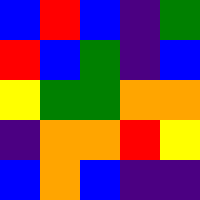[["blue", "red", "blue", "indigo", "green"], ["red", "blue", "green", "indigo", "blue"], ["yellow", "green", "green", "orange", "orange"], ["indigo", "orange", "orange", "red", "yellow"], ["blue", "orange", "blue", "indigo", "indigo"]]